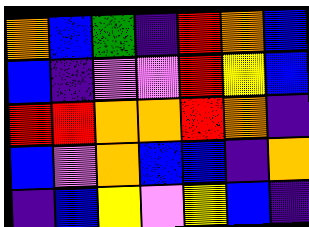[["orange", "blue", "green", "indigo", "red", "orange", "blue"], ["blue", "indigo", "violet", "violet", "red", "yellow", "blue"], ["red", "red", "orange", "orange", "red", "orange", "indigo"], ["blue", "violet", "orange", "blue", "blue", "indigo", "orange"], ["indigo", "blue", "yellow", "violet", "yellow", "blue", "indigo"]]